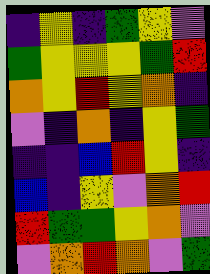[["indigo", "yellow", "indigo", "green", "yellow", "violet"], ["green", "yellow", "yellow", "yellow", "green", "red"], ["orange", "yellow", "red", "yellow", "orange", "indigo"], ["violet", "indigo", "orange", "indigo", "yellow", "green"], ["indigo", "indigo", "blue", "red", "yellow", "indigo"], ["blue", "indigo", "yellow", "violet", "orange", "red"], ["red", "green", "green", "yellow", "orange", "violet"], ["violet", "orange", "red", "orange", "violet", "green"]]